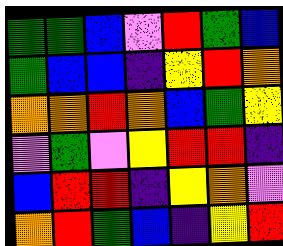[["green", "green", "blue", "violet", "red", "green", "blue"], ["green", "blue", "blue", "indigo", "yellow", "red", "orange"], ["orange", "orange", "red", "orange", "blue", "green", "yellow"], ["violet", "green", "violet", "yellow", "red", "red", "indigo"], ["blue", "red", "red", "indigo", "yellow", "orange", "violet"], ["orange", "red", "green", "blue", "indigo", "yellow", "red"]]